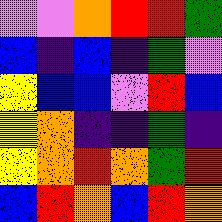[["violet", "violet", "orange", "red", "red", "green"], ["blue", "indigo", "blue", "indigo", "green", "violet"], ["yellow", "blue", "blue", "violet", "red", "blue"], ["yellow", "orange", "indigo", "indigo", "green", "indigo"], ["yellow", "orange", "red", "orange", "green", "red"], ["blue", "red", "orange", "blue", "red", "orange"]]